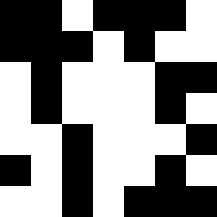[["black", "black", "white", "black", "black", "black", "white"], ["black", "black", "black", "white", "black", "white", "white"], ["white", "black", "white", "white", "white", "black", "black"], ["white", "black", "white", "white", "white", "black", "white"], ["white", "white", "black", "white", "white", "white", "black"], ["black", "white", "black", "white", "white", "black", "white"], ["white", "white", "black", "white", "black", "black", "black"]]